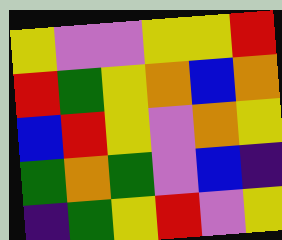[["yellow", "violet", "violet", "yellow", "yellow", "red"], ["red", "green", "yellow", "orange", "blue", "orange"], ["blue", "red", "yellow", "violet", "orange", "yellow"], ["green", "orange", "green", "violet", "blue", "indigo"], ["indigo", "green", "yellow", "red", "violet", "yellow"]]